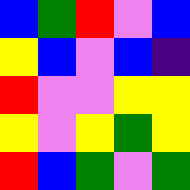[["blue", "green", "red", "violet", "blue"], ["yellow", "blue", "violet", "blue", "indigo"], ["red", "violet", "violet", "yellow", "yellow"], ["yellow", "violet", "yellow", "green", "yellow"], ["red", "blue", "green", "violet", "green"]]